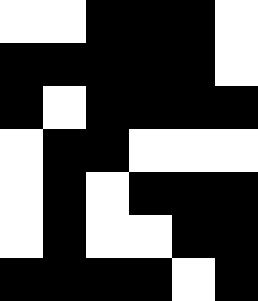[["white", "white", "black", "black", "black", "white"], ["black", "black", "black", "black", "black", "white"], ["black", "white", "black", "black", "black", "black"], ["white", "black", "black", "white", "white", "white"], ["white", "black", "white", "black", "black", "black"], ["white", "black", "white", "white", "black", "black"], ["black", "black", "black", "black", "white", "black"]]